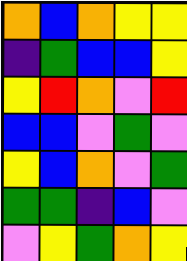[["orange", "blue", "orange", "yellow", "yellow"], ["indigo", "green", "blue", "blue", "yellow"], ["yellow", "red", "orange", "violet", "red"], ["blue", "blue", "violet", "green", "violet"], ["yellow", "blue", "orange", "violet", "green"], ["green", "green", "indigo", "blue", "violet"], ["violet", "yellow", "green", "orange", "yellow"]]